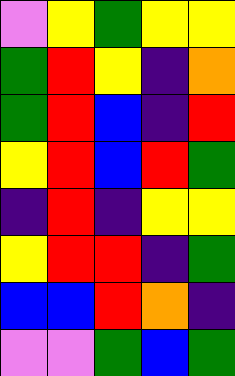[["violet", "yellow", "green", "yellow", "yellow"], ["green", "red", "yellow", "indigo", "orange"], ["green", "red", "blue", "indigo", "red"], ["yellow", "red", "blue", "red", "green"], ["indigo", "red", "indigo", "yellow", "yellow"], ["yellow", "red", "red", "indigo", "green"], ["blue", "blue", "red", "orange", "indigo"], ["violet", "violet", "green", "blue", "green"]]